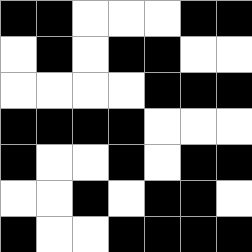[["black", "black", "white", "white", "white", "black", "black"], ["white", "black", "white", "black", "black", "white", "white"], ["white", "white", "white", "white", "black", "black", "black"], ["black", "black", "black", "black", "white", "white", "white"], ["black", "white", "white", "black", "white", "black", "black"], ["white", "white", "black", "white", "black", "black", "white"], ["black", "white", "white", "black", "black", "black", "black"]]